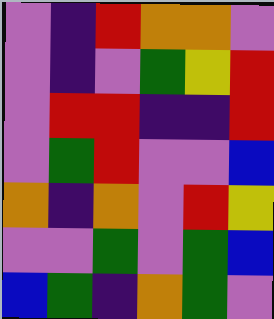[["violet", "indigo", "red", "orange", "orange", "violet"], ["violet", "indigo", "violet", "green", "yellow", "red"], ["violet", "red", "red", "indigo", "indigo", "red"], ["violet", "green", "red", "violet", "violet", "blue"], ["orange", "indigo", "orange", "violet", "red", "yellow"], ["violet", "violet", "green", "violet", "green", "blue"], ["blue", "green", "indigo", "orange", "green", "violet"]]